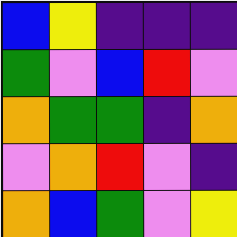[["blue", "yellow", "indigo", "indigo", "indigo"], ["green", "violet", "blue", "red", "violet"], ["orange", "green", "green", "indigo", "orange"], ["violet", "orange", "red", "violet", "indigo"], ["orange", "blue", "green", "violet", "yellow"]]